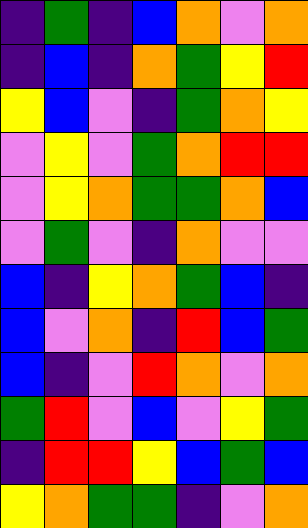[["indigo", "green", "indigo", "blue", "orange", "violet", "orange"], ["indigo", "blue", "indigo", "orange", "green", "yellow", "red"], ["yellow", "blue", "violet", "indigo", "green", "orange", "yellow"], ["violet", "yellow", "violet", "green", "orange", "red", "red"], ["violet", "yellow", "orange", "green", "green", "orange", "blue"], ["violet", "green", "violet", "indigo", "orange", "violet", "violet"], ["blue", "indigo", "yellow", "orange", "green", "blue", "indigo"], ["blue", "violet", "orange", "indigo", "red", "blue", "green"], ["blue", "indigo", "violet", "red", "orange", "violet", "orange"], ["green", "red", "violet", "blue", "violet", "yellow", "green"], ["indigo", "red", "red", "yellow", "blue", "green", "blue"], ["yellow", "orange", "green", "green", "indigo", "violet", "orange"]]